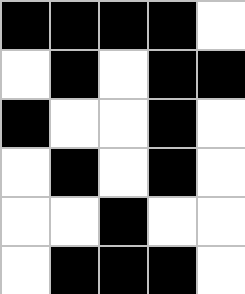[["black", "black", "black", "black", "white"], ["white", "black", "white", "black", "black"], ["black", "white", "white", "black", "white"], ["white", "black", "white", "black", "white"], ["white", "white", "black", "white", "white"], ["white", "black", "black", "black", "white"]]